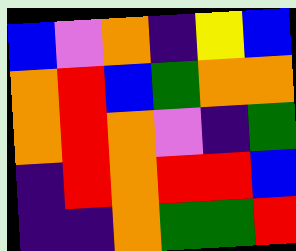[["blue", "violet", "orange", "indigo", "yellow", "blue"], ["orange", "red", "blue", "green", "orange", "orange"], ["orange", "red", "orange", "violet", "indigo", "green"], ["indigo", "red", "orange", "red", "red", "blue"], ["indigo", "indigo", "orange", "green", "green", "red"]]